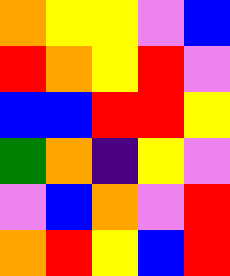[["orange", "yellow", "yellow", "violet", "blue"], ["red", "orange", "yellow", "red", "violet"], ["blue", "blue", "red", "red", "yellow"], ["green", "orange", "indigo", "yellow", "violet"], ["violet", "blue", "orange", "violet", "red"], ["orange", "red", "yellow", "blue", "red"]]